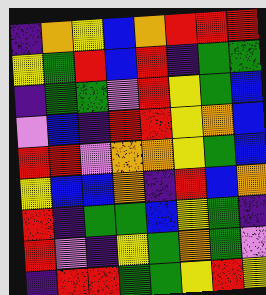[["indigo", "orange", "yellow", "blue", "orange", "red", "red", "red"], ["yellow", "green", "red", "blue", "red", "indigo", "green", "green"], ["indigo", "green", "green", "violet", "red", "yellow", "green", "blue"], ["violet", "blue", "indigo", "red", "red", "yellow", "orange", "blue"], ["red", "red", "violet", "orange", "orange", "yellow", "green", "blue"], ["yellow", "blue", "blue", "orange", "indigo", "red", "blue", "orange"], ["red", "indigo", "green", "green", "blue", "yellow", "green", "indigo"], ["red", "violet", "indigo", "yellow", "green", "orange", "green", "violet"], ["indigo", "red", "red", "green", "green", "yellow", "red", "yellow"]]